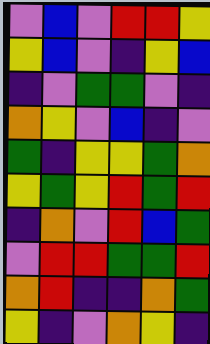[["violet", "blue", "violet", "red", "red", "yellow"], ["yellow", "blue", "violet", "indigo", "yellow", "blue"], ["indigo", "violet", "green", "green", "violet", "indigo"], ["orange", "yellow", "violet", "blue", "indigo", "violet"], ["green", "indigo", "yellow", "yellow", "green", "orange"], ["yellow", "green", "yellow", "red", "green", "red"], ["indigo", "orange", "violet", "red", "blue", "green"], ["violet", "red", "red", "green", "green", "red"], ["orange", "red", "indigo", "indigo", "orange", "green"], ["yellow", "indigo", "violet", "orange", "yellow", "indigo"]]